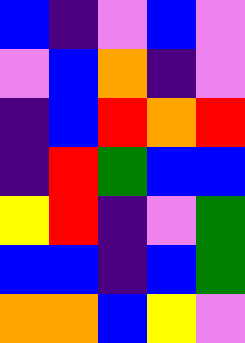[["blue", "indigo", "violet", "blue", "violet"], ["violet", "blue", "orange", "indigo", "violet"], ["indigo", "blue", "red", "orange", "red"], ["indigo", "red", "green", "blue", "blue"], ["yellow", "red", "indigo", "violet", "green"], ["blue", "blue", "indigo", "blue", "green"], ["orange", "orange", "blue", "yellow", "violet"]]